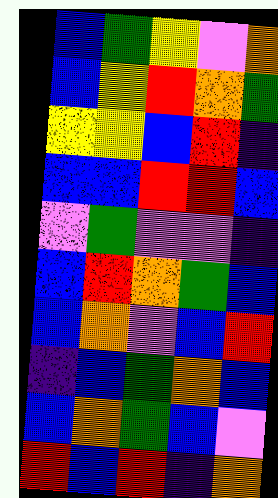[["blue", "green", "yellow", "violet", "orange"], ["blue", "yellow", "red", "orange", "green"], ["yellow", "yellow", "blue", "red", "indigo"], ["blue", "blue", "red", "red", "blue"], ["violet", "green", "violet", "violet", "indigo"], ["blue", "red", "orange", "green", "blue"], ["blue", "orange", "violet", "blue", "red"], ["indigo", "blue", "green", "orange", "blue"], ["blue", "orange", "green", "blue", "violet"], ["red", "blue", "red", "indigo", "orange"]]